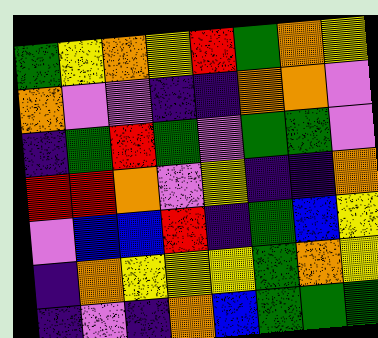[["green", "yellow", "orange", "yellow", "red", "green", "orange", "yellow"], ["orange", "violet", "violet", "indigo", "indigo", "orange", "orange", "violet"], ["indigo", "green", "red", "green", "violet", "green", "green", "violet"], ["red", "red", "orange", "violet", "yellow", "indigo", "indigo", "orange"], ["violet", "blue", "blue", "red", "indigo", "green", "blue", "yellow"], ["indigo", "orange", "yellow", "yellow", "yellow", "green", "orange", "yellow"], ["indigo", "violet", "indigo", "orange", "blue", "green", "green", "green"]]